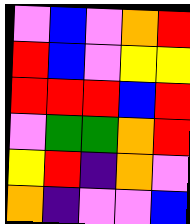[["violet", "blue", "violet", "orange", "red"], ["red", "blue", "violet", "yellow", "yellow"], ["red", "red", "red", "blue", "red"], ["violet", "green", "green", "orange", "red"], ["yellow", "red", "indigo", "orange", "violet"], ["orange", "indigo", "violet", "violet", "blue"]]